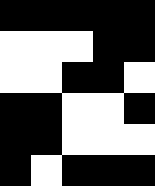[["black", "black", "black", "black", "black"], ["white", "white", "white", "black", "black"], ["white", "white", "black", "black", "white"], ["black", "black", "white", "white", "black"], ["black", "black", "white", "white", "white"], ["black", "white", "black", "black", "black"]]